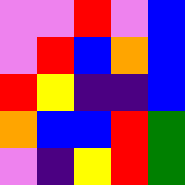[["violet", "violet", "red", "violet", "blue"], ["violet", "red", "blue", "orange", "blue"], ["red", "yellow", "indigo", "indigo", "blue"], ["orange", "blue", "blue", "red", "green"], ["violet", "indigo", "yellow", "red", "green"]]